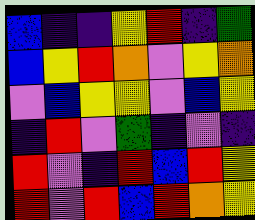[["blue", "indigo", "indigo", "yellow", "red", "indigo", "green"], ["blue", "yellow", "red", "orange", "violet", "yellow", "orange"], ["violet", "blue", "yellow", "yellow", "violet", "blue", "yellow"], ["indigo", "red", "violet", "green", "indigo", "violet", "indigo"], ["red", "violet", "indigo", "red", "blue", "red", "yellow"], ["red", "violet", "red", "blue", "red", "orange", "yellow"]]